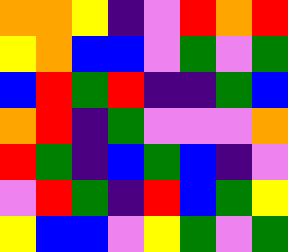[["orange", "orange", "yellow", "indigo", "violet", "red", "orange", "red"], ["yellow", "orange", "blue", "blue", "violet", "green", "violet", "green"], ["blue", "red", "green", "red", "indigo", "indigo", "green", "blue"], ["orange", "red", "indigo", "green", "violet", "violet", "violet", "orange"], ["red", "green", "indigo", "blue", "green", "blue", "indigo", "violet"], ["violet", "red", "green", "indigo", "red", "blue", "green", "yellow"], ["yellow", "blue", "blue", "violet", "yellow", "green", "violet", "green"]]